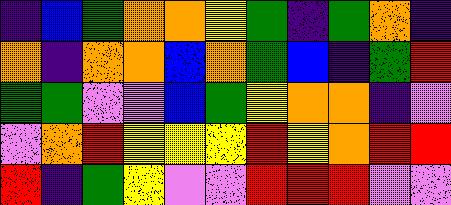[["indigo", "blue", "green", "orange", "orange", "yellow", "green", "indigo", "green", "orange", "indigo"], ["orange", "indigo", "orange", "orange", "blue", "orange", "green", "blue", "indigo", "green", "red"], ["green", "green", "violet", "violet", "blue", "green", "yellow", "orange", "orange", "indigo", "violet"], ["violet", "orange", "red", "yellow", "yellow", "yellow", "red", "yellow", "orange", "red", "red"], ["red", "indigo", "green", "yellow", "violet", "violet", "red", "red", "red", "violet", "violet"]]